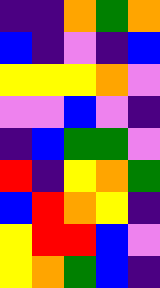[["indigo", "indigo", "orange", "green", "orange"], ["blue", "indigo", "violet", "indigo", "blue"], ["yellow", "yellow", "yellow", "orange", "violet"], ["violet", "violet", "blue", "violet", "indigo"], ["indigo", "blue", "green", "green", "violet"], ["red", "indigo", "yellow", "orange", "green"], ["blue", "red", "orange", "yellow", "indigo"], ["yellow", "red", "red", "blue", "violet"], ["yellow", "orange", "green", "blue", "indigo"]]